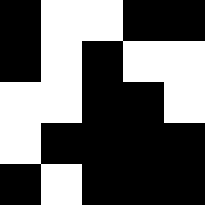[["black", "white", "white", "black", "black"], ["black", "white", "black", "white", "white"], ["white", "white", "black", "black", "white"], ["white", "black", "black", "black", "black"], ["black", "white", "black", "black", "black"]]